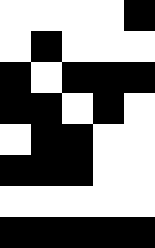[["white", "white", "white", "white", "black"], ["white", "black", "white", "white", "white"], ["black", "white", "black", "black", "black"], ["black", "black", "white", "black", "white"], ["white", "black", "black", "white", "white"], ["black", "black", "black", "white", "white"], ["white", "white", "white", "white", "white"], ["black", "black", "black", "black", "black"]]